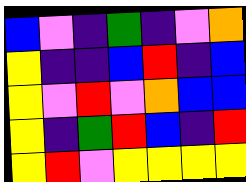[["blue", "violet", "indigo", "green", "indigo", "violet", "orange"], ["yellow", "indigo", "indigo", "blue", "red", "indigo", "blue"], ["yellow", "violet", "red", "violet", "orange", "blue", "blue"], ["yellow", "indigo", "green", "red", "blue", "indigo", "red"], ["yellow", "red", "violet", "yellow", "yellow", "yellow", "yellow"]]